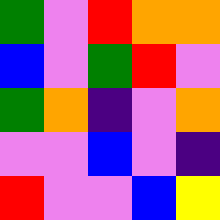[["green", "violet", "red", "orange", "orange"], ["blue", "violet", "green", "red", "violet"], ["green", "orange", "indigo", "violet", "orange"], ["violet", "violet", "blue", "violet", "indigo"], ["red", "violet", "violet", "blue", "yellow"]]